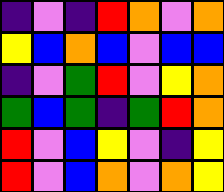[["indigo", "violet", "indigo", "red", "orange", "violet", "orange"], ["yellow", "blue", "orange", "blue", "violet", "blue", "blue"], ["indigo", "violet", "green", "red", "violet", "yellow", "orange"], ["green", "blue", "green", "indigo", "green", "red", "orange"], ["red", "violet", "blue", "yellow", "violet", "indigo", "yellow"], ["red", "violet", "blue", "orange", "violet", "orange", "yellow"]]